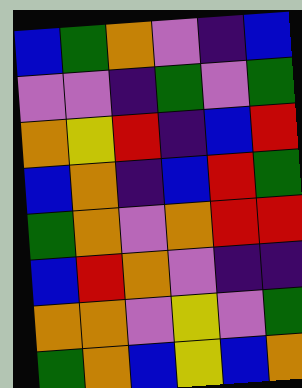[["blue", "green", "orange", "violet", "indigo", "blue"], ["violet", "violet", "indigo", "green", "violet", "green"], ["orange", "yellow", "red", "indigo", "blue", "red"], ["blue", "orange", "indigo", "blue", "red", "green"], ["green", "orange", "violet", "orange", "red", "red"], ["blue", "red", "orange", "violet", "indigo", "indigo"], ["orange", "orange", "violet", "yellow", "violet", "green"], ["green", "orange", "blue", "yellow", "blue", "orange"]]